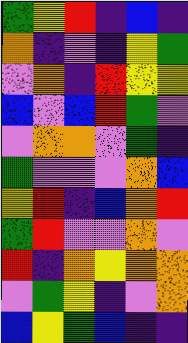[["green", "yellow", "red", "indigo", "blue", "indigo"], ["orange", "indigo", "violet", "indigo", "yellow", "green"], ["violet", "orange", "indigo", "red", "yellow", "yellow"], ["blue", "violet", "blue", "red", "green", "violet"], ["violet", "orange", "orange", "violet", "green", "indigo"], ["green", "violet", "violet", "violet", "orange", "blue"], ["yellow", "red", "indigo", "blue", "orange", "red"], ["green", "red", "violet", "violet", "orange", "violet"], ["red", "indigo", "orange", "yellow", "orange", "orange"], ["violet", "green", "yellow", "indigo", "violet", "orange"], ["blue", "yellow", "green", "blue", "indigo", "indigo"]]